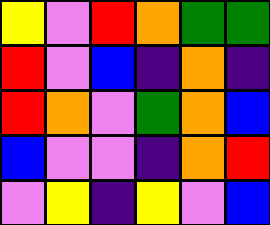[["yellow", "violet", "red", "orange", "green", "green"], ["red", "violet", "blue", "indigo", "orange", "indigo"], ["red", "orange", "violet", "green", "orange", "blue"], ["blue", "violet", "violet", "indigo", "orange", "red"], ["violet", "yellow", "indigo", "yellow", "violet", "blue"]]